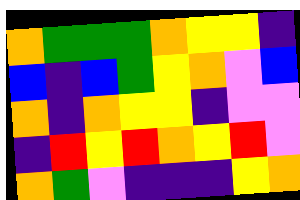[["orange", "green", "green", "green", "orange", "yellow", "yellow", "indigo"], ["blue", "indigo", "blue", "green", "yellow", "orange", "violet", "blue"], ["orange", "indigo", "orange", "yellow", "yellow", "indigo", "violet", "violet"], ["indigo", "red", "yellow", "red", "orange", "yellow", "red", "violet"], ["orange", "green", "violet", "indigo", "indigo", "indigo", "yellow", "orange"]]